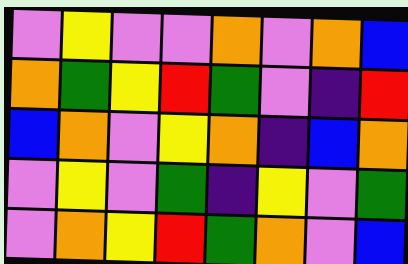[["violet", "yellow", "violet", "violet", "orange", "violet", "orange", "blue"], ["orange", "green", "yellow", "red", "green", "violet", "indigo", "red"], ["blue", "orange", "violet", "yellow", "orange", "indigo", "blue", "orange"], ["violet", "yellow", "violet", "green", "indigo", "yellow", "violet", "green"], ["violet", "orange", "yellow", "red", "green", "orange", "violet", "blue"]]